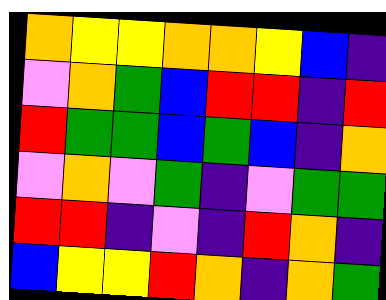[["orange", "yellow", "yellow", "orange", "orange", "yellow", "blue", "indigo"], ["violet", "orange", "green", "blue", "red", "red", "indigo", "red"], ["red", "green", "green", "blue", "green", "blue", "indigo", "orange"], ["violet", "orange", "violet", "green", "indigo", "violet", "green", "green"], ["red", "red", "indigo", "violet", "indigo", "red", "orange", "indigo"], ["blue", "yellow", "yellow", "red", "orange", "indigo", "orange", "green"]]